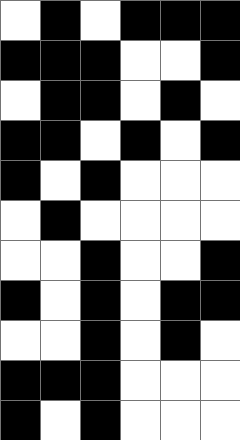[["white", "black", "white", "black", "black", "black"], ["black", "black", "black", "white", "white", "black"], ["white", "black", "black", "white", "black", "white"], ["black", "black", "white", "black", "white", "black"], ["black", "white", "black", "white", "white", "white"], ["white", "black", "white", "white", "white", "white"], ["white", "white", "black", "white", "white", "black"], ["black", "white", "black", "white", "black", "black"], ["white", "white", "black", "white", "black", "white"], ["black", "black", "black", "white", "white", "white"], ["black", "white", "black", "white", "white", "white"]]